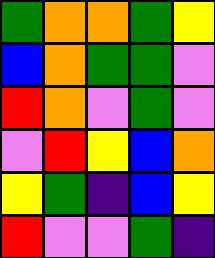[["green", "orange", "orange", "green", "yellow"], ["blue", "orange", "green", "green", "violet"], ["red", "orange", "violet", "green", "violet"], ["violet", "red", "yellow", "blue", "orange"], ["yellow", "green", "indigo", "blue", "yellow"], ["red", "violet", "violet", "green", "indigo"]]